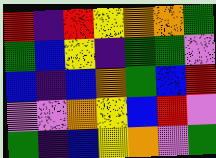[["red", "indigo", "red", "yellow", "orange", "orange", "green"], ["green", "blue", "yellow", "indigo", "green", "green", "violet"], ["blue", "indigo", "blue", "orange", "green", "blue", "red"], ["violet", "violet", "orange", "yellow", "blue", "red", "violet"], ["green", "indigo", "blue", "yellow", "orange", "violet", "green"]]